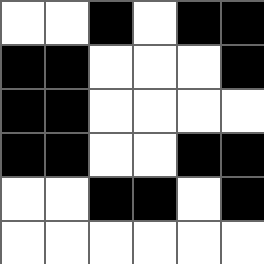[["white", "white", "black", "white", "black", "black"], ["black", "black", "white", "white", "white", "black"], ["black", "black", "white", "white", "white", "white"], ["black", "black", "white", "white", "black", "black"], ["white", "white", "black", "black", "white", "black"], ["white", "white", "white", "white", "white", "white"]]